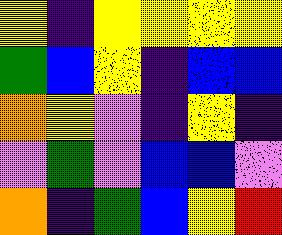[["yellow", "indigo", "yellow", "yellow", "yellow", "yellow"], ["green", "blue", "yellow", "indigo", "blue", "blue"], ["orange", "yellow", "violet", "indigo", "yellow", "indigo"], ["violet", "green", "violet", "blue", "blue", "violet"], ["orange", "indigo", "green", "blue", "yellow", "red"]]